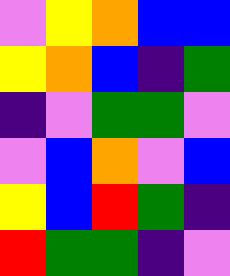[["violet", "yellow", "orange", "blue", "blue"], ["yellow", "orange", "blue", "indigo", "green"], ["indigo", "violet", "green", "green", "violet"], ["violet", "blue", "orange", "violet", "blue"], ["yellow", "blue", "red", "green", "indigo"], ["red", "green", "green", "indigo", "violet"]]